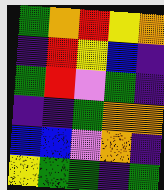[["green", "orange", "red", "yellow", "orange"], ["indigo", "red", "yellow", "blue", "indigo"], ["green", "red", "violet", "green", "indigo"], ["indigo", "indigo", "green", "orange", "orange"], ["blue", "blue", "violet", "orange", "indigo"], ["yellow", "green", "green", "indigo", "green"]]